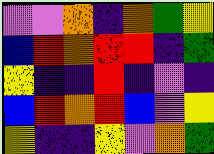[["violet", "violet", "orange", "indigo", "orange", "green", "yellow"], ["blue", "red", "orange", "red", "red", "indigo", "green"], ["yellow", "indigo", "indigo", "red", "indigo", "violet", "indigo"], ["blue", "red", "orange", "red", "blue", "violet", "yellow"], ["yellow", "indigo", "indigo", "yellow", "violet", "orange", "green"]]